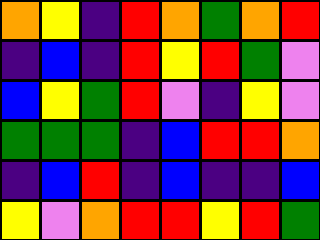[["orange", "yellow", "indigo", "red", "orange", "green", "orange", "red"], ["indigo", "blue", "indigo", "red", "yellow", "red", "green", "violet"], ["blue", "yellow", "green", "red", "violet", "indigo", "yellow", "violet"], ["green", "green", "green", "indigo", "blue", "red", "red", "orange"], ["indigo", "blue", "red", "indigo", "blue", "indigo", "indigo", "blue"], ["yellow", "violet", "orange", "red", "red", "yellow", "red", "green"]]